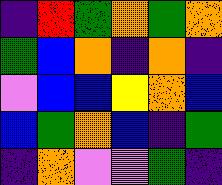[["indigo", "red", "green", "orange", "green", "orange"], ["green", "blue", "orange", "indigo", "orange", "indigo"], ["violet", "blue", "blue", "yellow", "orange", "blue"], ["blue", "green", "orange", "blue", "indigo", "green"], ["indigo", "orange", "violet", "violet", "green", "indigo"]]